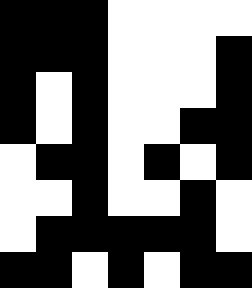[["black", "black", "black", "white", "white", "white", "white"], ["black", "black", "black", "white", "white", "white", "black"], ["black", "white", "black", "white", "white", "white", "black"], ["black", "white", "black", "white", "white", "black", "black"], ["white", "black", "black", "white", "black", "white", "black"], ["white", "white", "black", "white", "white", "black", "white"], ["white", "black", "black", "black", "black", "black", "white"], ["black", "black", "white", "black", "white", "black", "black"]]